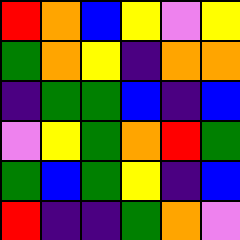[["red", "orange", "blue", "yellow", "violet", "yellow"], ["green", "orange", "yellow", "indigo", "orange", "orange"], ["indigo", "green", "green", "blue", "indigo", "blue"], ["violet", "yellow", "green", "orange", "red", "green"], ["green", "blue", "green", "yellow", "indigo", "blue"], ["red", "indigo", "indigo", "green", "orange", "violet"]]